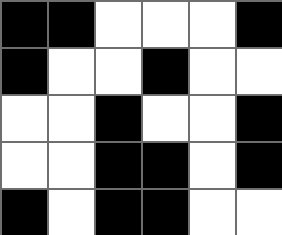[["black", "black", "white", "white", "white", "black"], ["black", "white", "white", "black", "white", "white"], ["white", "white", "black", "white", "white", "black"], ["white", "white", "black", "black", "white", "black"], ["black", "white", "black", "black", "white", "white"]]